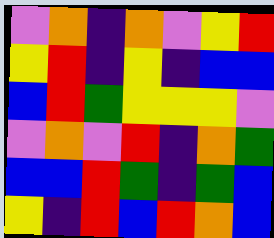[["violet", "orange", "indigo", "orange", "violet", "yellow", "red"], ["yellow", "red", "indigo", "yellow", "indigo", "blue", "blue"], ["blue", "red", "green", "yellow", "yellow", "yellow", "violet"], ["violet", "orange", "violet", "red", "indigo", "orange", "green"], ["blue", "blue", "red", "green", "indigo", "green", "blue"], ["yellow", "indigo", "red", "blue", "red", "orange", "blue"]]